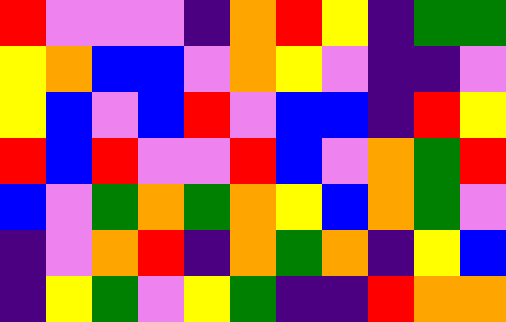[["red", "violet", "violet", "violet", "indigo", "orange", "red", "yellow", "indigo", "green", "green"], ["yellow", "orange", "blue", "blue", "violet", "orange", "yellow", "violet", "indigo", "indigo", "violet"], ["yellow", "blue", "violet", "blue", "red", "violet", "blue", "blue", "indigo", "red", "yellow"], ["red", "blue", "red", "violet", "violet", "red", "blue", "violet", "orange", "green", "red"], ["blue", "violet", "green", "orange", "green", "orange", "yellow", "blue", "orange", "green", "violet"], ["indigo", "violet", "orange", "red", "indigo", "orange", "green", "orange", "indigo", "yellow", "blue"], ["indigo", "yellow", "green", "violet", "yellow", "green", "indigo", "indigo", "red", "orange", "orange"]]